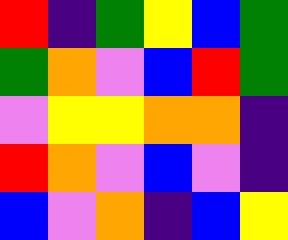[["red", "indigo", "green", "yellow", "blue", "green"], ["green", "orange", "violet", "blue", "red", "green"], ["violet", "yellow", "yellow", "orange", "orange", "indigo"], ["red", "orange", "violet", "blue", "violet", "indigo"], ["blue", "violet", "orange", "indigo", "blue", "yellow"]]